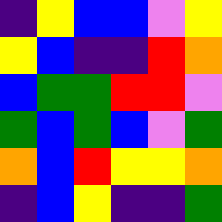[["indigo", "yellow", "blue", "blue", "violet", "yellow"], ["yellow", "blue", "indigo", "indigo", "red", "orange"], ["blue", "green", "green", "red", "red", "violet"], ["green", "blue", "green", "blue", "violet", "green"], ["orange", "blue", "red", "yellow", "yellow", "orange"], ["indigo", "blue", "yellow", "indigo", "indigo", "green"]]